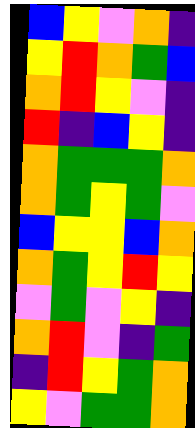[["blue", "yellow", "violet", "orange", "indigo"], ["yellow", "red", "orange", "green", "blue"], ["orange", "red", "yellow", "violet", "indigo"], ["red", "indigo", "blue", "yellow", "indigo"], ["orange", "green", "green", "green", "orange"], ["orange", "green", "yellow", "green", "violet"], ["blue", "yellow", "yellow", "blue", "orange"], ["orange", "green", "yellow", "red", "yellow"], ["violet", "green", "violet", "yellow", "indigo"], ["orange", "red", "violet", "indigo", "green"], ["indigo", "red", "yellow", "green", "orange"], ["yellow", "violet", "green", "green", "orange"]]